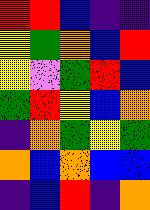[["red", "red", "blue", "indigo", "indigo"], ["yellow", "green", "orange", "blue", "red"], ["yellow", "violet", "green", "red", "blue"], ["green", "red", "yellow", "blue", "orange"], ["indigo", "orange", "green", "yellow", "green"], ["orange", "blue", "orange", "blue", "blue"], ["indigo", "blue", "red", "indigo", "orange"]]